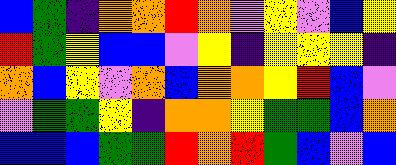[["blue", "green", "indigo", "orange", "orange", "red", "orange", "violet", "yellow", "violet", "blue", "yellow"], ["red", "green", "yellow", "blue", "blue", "violet", "yellow", "indigo", "yellow", "yellow", "yellow", "indigo"], ["orange", "blue", "yellow", "violet", "orange", "blue", "orange", "orange", "yellow", "red", "blue", "violet"], ["violet", "green", "green", "yellow", "indigo", "orange", "orange", "yellow", "green", "green", "blue", "orange"], ["blue", "blue", "blue", "green", "green", "red", "orange", "red", "green", "blue", "violet", "blue"]]